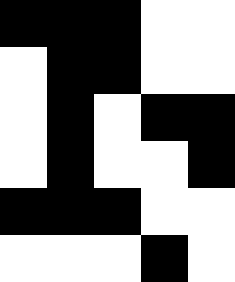[["black", "black", "black", "white", "white"], ["white", "black", "black", "white", "white"], ["white", "black", "white", "black", "black"], ["white", "black", "white", "white", "black"], ["black", "black", "black", "white", "white"], ["white", "white", "white", "black", "white"]]